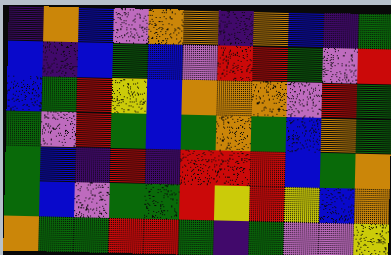[["indigo", "orange", "blue", "violet", "orange", "orange", "indigo", "orange", "blue", "indigo", "green"], ["blue", "indigo", "blue", "green", "blue", "violet", "red", "red", "green", "violet", "red"], ["blue", "green", "red", "yellow", "blue", "orange", "orange", "orange", "violet", "red", "green"], ["green", "violet", "red", "green", "blue", "green", "orange", "green", "blue", "orange", "green"], ["green", "blue", "indigo", "red", "indigo", "red", "red", "red", "blue", "green", "orange"], ["green", "blue", "violet", "green", "green", "red", "yellow", "red", "yellow", "blue", "orange"], ["orange", "green", "green", "red", "red", "green", "indigo", "green", "violet", "violet", "yellow"]]